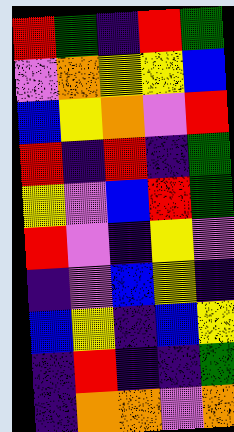[["red", "green", "indigo", "red", "green"], ["violet", "orange", "yellow", "yellow", "blue"], ["blue", "yellow", "orange", "violet", "red"], ["red", "indigo", "red", "indigo", "green"], ["yellow", "violet", "blue", "red", "green"], ["red", "violet", "indigo", "yellow", "violet"], ["indigo", "violet", "blue", "yellow", "indigo"], ["blue", "yellow", "indigo", "blue", "yellow"], ["indigo", "red", "indigo", "indigo", "green"], ["indigo", "orange", "orange", "violet", "orange"]]